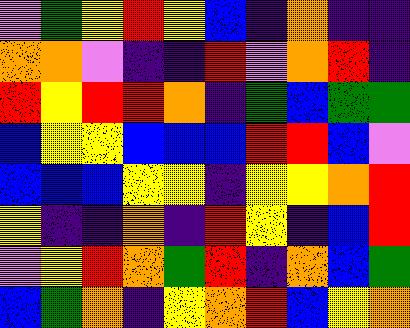[["violet", "green", "yellow", "red", "yellow", "blue", "indigo", "orange", "indigo", "indigo"], ["orange", "orange", "violet", "indigo", "indigo", "red", "violet", "orange", "red", "indigo"], ["red", "yellow", "red", "red", "orange", "indigo", "green", "blue", "green", "green"], ["blue", "yellow", "yellow", "blue", "blue", "blue", "red", "red", "blue", "violet"], ["blue", "blue", "blue", "yellow", "yellow", "indigo", "yellow", "yellow", "orange", "red"], ["yellow", "indigo", "indigo", "orange", "indigo", "red", "yellow", "indigo", "blue", "red"], ["violet", "yellow", "red", "orange", "green", "red", "indigo", "orange", "blue", "green"], ["blue", "green", "orange", "indigo", "yellow", "orange", "red", "blue", "yellow", "orange"]]